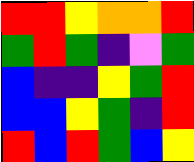[["red", "red", "yellow", "orange", "orange", "red"], ["green", "red", "green", "indigo", "violet", "green"], ["blue", "indigo", "indigo", "yellow", "green", "red"], ["blue", "blue", "yellow", "green", "indigo", "red"], ["red", "blue", "red", "green", "blue", "yellow"]]